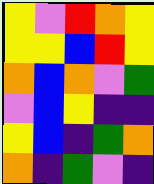[["yellow", "violet", "red", "orange", "yellow"], ["yellow", "yellow", "blue", "red", "yellow"], ["orange", "blue", "orange", "violet", "green"], ["violet", "blue", "yellow", "indigo", "indigo"], ["yellow", "blue", "indigo", "green", "orange"], ["orange", "indigo", "green", "violet", "indigo"]]